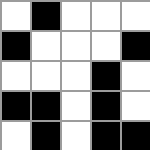[["white", "black", "white", "white", "white"], ["black", "white", "white", "white", "black"], ["white", "white", "white", "black", "white"], ["black", "black", "white", "black", "white"], ["white", "black", "white", "black", "black"]]